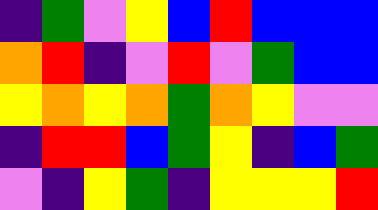[["indigo", "green", "violet", "yellow", "blue", "red", "blue", "blue", "blue"], ["orange", "red", "indigo", "violet", "red", "violet", "green", "blue", "blue"], ["yellow", "orange", "yellow", "orange", "green", "orange", "yellow", "violet", "violet"], ["indigo", "red", "red", "blue", "green", "yellow", "indigo", "blue", "green"], ["violet", "indigo", "yellow", "green", "indigo", "yellow", "yellow", "yellow", "red"]]